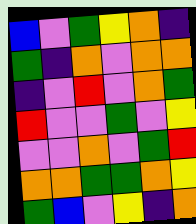[["blue", "violet", "green", "yellow", "orange", "indigo"], ["green", "indigo", "orange", "violet", "orange", "orange"], ["indigo", "violet", "red", "violet", "orange", "green"], ["red", "violet", "violet", "green", "violet", "yellow"], ["violet", "violet", "orange", "violet", "green", "red"], ["orange", "orange", "green", "green", "orange", "yellow"], ["green", "blue", "violet", "yellow", "indigo", "orange"]]